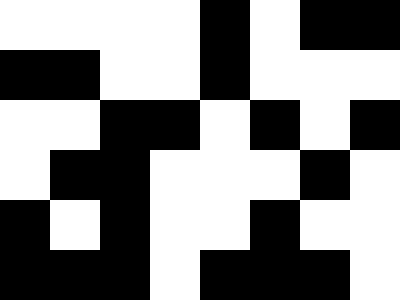[["white", "white", "white", "white", "black", "white", "black", "black"], ["black", "black", "white", "white", "black", "white", "white", "white"], ["white", "white", "black", "black", "white", "black", "white", "black"], ["white", "black", "black", "white", "white", "white", "black", "white"], ["black", "white", "black", "white", "white", "black", "white", "white"], ["black", "black", "black", "white", "black", "black", "black", "white"]]